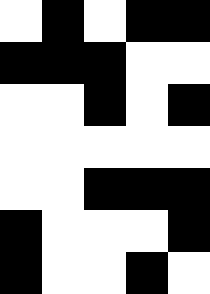[["white", "black", "white", "black", "black"], ["black", "black", "black", "white", "white"], ["white", "white", "black", "white", "black"], ["white", "white", "white", "white", "white"], ["white", "white", "black", "black", "black"], ["black", "white", "white", "white", "black"], ["black", "white", "white", "black", "white"]]